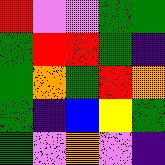[["red", "violet", "violet", "green", "green"], ["green", "red", "red", "green", "indigo"], ["green", "orange", "green", "red", "orange"], ["green", "indigo", "blue", "yellow", "green"], ["green", "violet", "orange", "violet", "indigo"]]